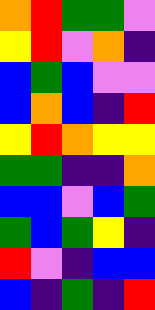[["orange", "red", "green", "green", "violet"], ["yellow", "red", "violet", "orange", "indigo"], ["blue", "green", "blue", "violet", "violet"], ["blue", "orange", "blue", "indigo", "red"], ["yellow", "red", "orange", "yellow", "yellow"], ["green", "green", "indigo", "indigo", "orange"], ["blue", "blue", "violet", "blue", "green"], ["green", "blue", "green", "yellow", "indigo"], ["red", "violet", "indigo", "blue", "blue"], ["blue", "indigo", "green", "indigo", "red"]]